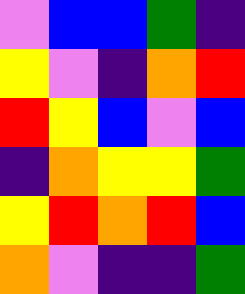[["violet", "blue", "blue", "green", "indigo"], ["yellow", "violet", "indigo", "orange", "red"], ["red", "yellow", "blue", "violet", "blue"], ["indigo", "orange", "yellow", "yellow", "green"], ["yellow", "red", "orange", "red", "blue"], ["orange", "violet", "indigo", "indigo", "green"]]